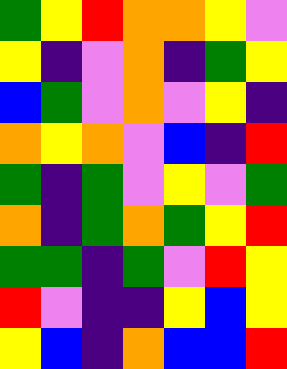[["green", "yellow", "red", "orange", "orange", "yellow", "violet"], ["yellow", "indigo", "violet", "orange", "indigo", "green", "yellow"], ["blue", "green", "violet", "orange", "violet", "yellow", "indigo"], ["orange", "yellow", "orange", "violet", "blue", "indigo", "red"], ["green", "indigo", "green", "violet", "yellow", "violet", "green"], ["orange", "indigo", "green", "orange", "green", "yellow", "red"], ["green", "green", "indigo", "green", "violet", "red", "yellow"], ["red", "violet", "indigo", "indigo", "yellow", "blue", "yellow"], ["yellow", "blue", "indigo", "orange", "blue", "blue", "red"]]